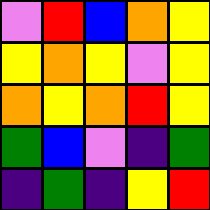[["violet", "red", "blue", "orange", "yellow"], ["yellow", "orange", "yellow", "violet", "yellow"], ["orange", "yellow", "orange", "red", "yellow"], ["green", "blue", "violet", "indigo", "green"], ["indigo", "green", "indigo", "yellow", "red"]]